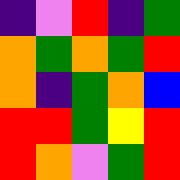[["indigo", "violet", "red", "indigo", "green"], ["orange", "green", "orange", "green", "red"], ["orange", "indigo", "green", "orange", "blue"], ["red", "red", "green", "yellow", "red"], ["red", "orange", "violet", "green", "red"]]